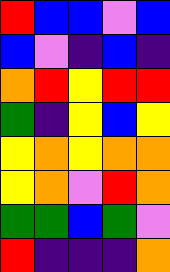[["red", "blue", "blue", "violet", "blue"], ["blue", "violet", "indigo", "blue", "indigo"], ["orange", "red", "yellow", "red", "red"], ["green", "indigo", "yellow", "blue", "yellow"], ["yellow", "orange", "yellow", "orange", "orange"], ["yellow", "orange", "violet", "red", "orange"], ["green", "green", "blue", "green", "violet"], ["red", "indigo", "indigo", "indigo", "orange"]]